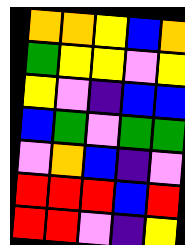[["orange", "orange", "yellow", "blue", "orange"], ["green", "yellow", "yellow", "violet", "yellow"], ["yellow", "violet", "indigo", "blue", "blue"], ["blue", "green", "violet", "green", "green"], ["violet", "orange", "blue", "indigo", "violet"], ["red", "red", "red", "blue", "red"], ["red", "red", "violet", "indigo", "yellow"]]